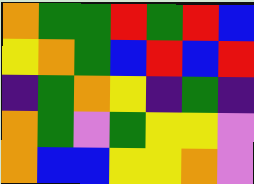[["orange", "green", "green", "red", "green", "red", "blue"], ["yellow", "orange", "green", "blue", "red", "blue", "red"], ["indigo", "green", "orange", "yellow", "indigo", "green", "indigo"], ["orange", "green", "violet", "green", "yellow", "yellow", "violet"], ["orange", "blue", "blue", "yellow", "yellow", "orange", "violet"]]